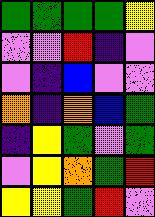[["green", "green", "green", "green", "yellow"], ["violet", "violet", "red", "indigo", "violet"], ["violet", "indigo", "blue", "violet", "violet"], ["orange", "indigo", "orange", "blue", "green"], ["indigo", "yellow", "green", "violet", "green"], ["violet", "yellow", "orange", "green", "red"], ["yellow", "yellow", "green", "red", "violet"]]